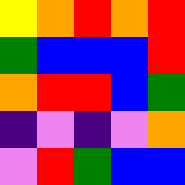[["yellow", "orange", "red", "orange", "red"], ["green", "blue", "blue", "blue", "red"], ["orange", "red", "red", "blue", "green"], ["indigo", "violet", "indigo", "violet", "orange"], ["violet", "red", "green", "blue", "blue"]]